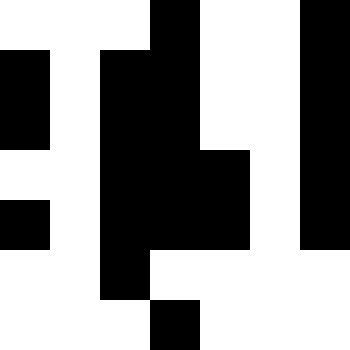[["white", "white", "white", "black", "white", "white", "black"], ["black", "white", "black", "black", "white", "white", "black"], ["black", "white", "black", "black", "white", "white", "black"], ["white", "white", "black", "black", "black", "white", "black"], ["black", "white", "black", "black", "black", "white", "black"], ["white", "white", "black", "white", "white", "white", "white"], ["white", "white", "white", "black", "white", "white", "white"]]